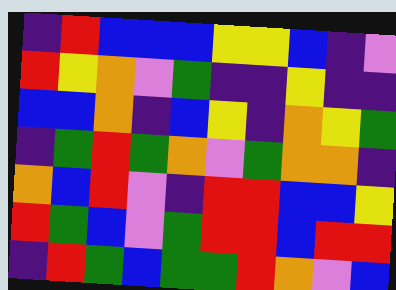[["indigo", "red", "blue", "blue", "blue", "yellow", "yellow", "blue", "indigo", "violet"], ["red", "yellow", "orange", "violet", "green", "indigo", "indigo", "yellow", "indigo", "indigo"], ["blue", "blue", "orange", "indigo", "blue", "yellow", "indigo", "orange", "yellow", "green"], ["indigo", "green", "red", "green", "orange", "violet", "green", "orange", "orange", "indigo"], ["orange", "blue", "red", "violet", "indigo", "red", "red", "blue", "blue", "yellow"], ["red", "green", "blue", "violet", "green", "red", "red", "blue", "red", "red"], ["indigo", "red", "green", "blue", "green", "green", "red", "orange", "violet", "blue"]]